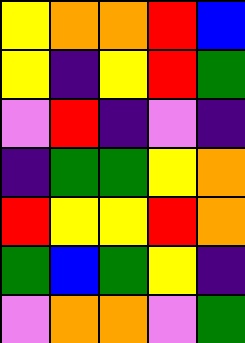[["yellow", "orange", "orange", "red", "blue"], ["yellow", "indigo", "yellow", "red", "green"], ["violet", "red", "indigo", "violet", "indigo"], ["indigo", "green", "green", "yellow", "orange"], ["red", "yellow", "yellow", "red", "orange"], ["green", "blue", "green", "yellow", "indigo"], ["violet", "orange", "orange", "violet", "green"]]